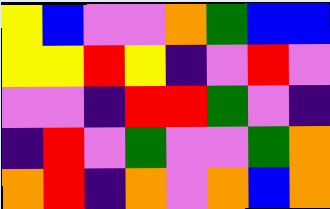[["yellow", "blue", "violet", "violet", "orange", "green", "blue", "blue"], ["yellow", "yellow", "red", "yellow", "indigo", "violet", "red", "violet"], ["violet", "violet", "indigo", "red", "red", "green", "violet", "indigo"], ["indigo", "red", "violet", "green", "violet", "violet", "green", "orange"], ["orange", "red", "indigo", "orange", "violet", "orange", "blue", "orange"]]